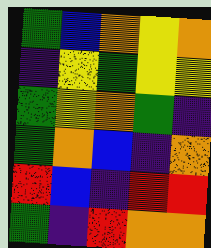[["green", "blue", "orange", "yellow", "orange"], ["indigo", "yellow", "green", "yellow", "yellow"], ["green", "yellow", "orange", "green", "indigo"], ["green", "orange", "blue", "indigo", "orange"], ["red", "blue", "indigo", "red", "red"], ["green", "indigo", "red", "orange", "orange"]]